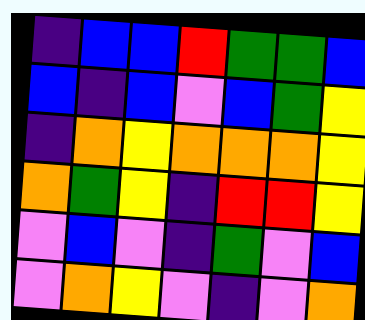[["indigo", "blue", "blue", "red", "green", "green", "blue"], ["blue", "indigo", "blue", "violet", "blue", "green", "yellow"], ["indigo", "orange", "yellow", "orange", "orange", "orange", "yellow"], ["orange", "green", "yellow", "indigo", "red", "red", "yellow"], ["violet", "blue", "violet", "indigo", "green", "violet", "blue"], ["violet", "orange", "yellow", "violet", "indigo", "violet", "orange"]]